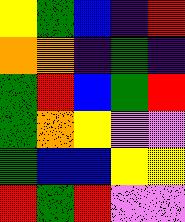[["yellow", "green", "blue", "indigo", "red"], ["orange", "orange", "indigo", "green", "indigo"], ["green", "red", "blue", "green", "red"], ["green", "orange", "yellow", "violet", "violet"], ["green", "blue", "blue", "yellow", "yellow"], ["red", "green", "red", "violet", "violet"]]